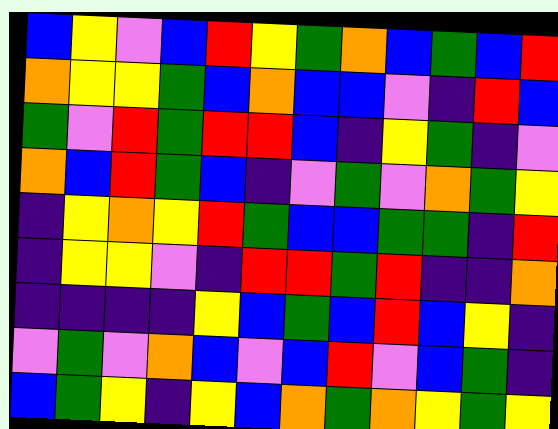[["blue", "yellow", "violet", "blue", "red", "yellow", "green", "orange", "blue", "green", "blue", "red"], ["orange", "yellow", "yellow", "green", "blue", "orange", "blue", "blue", "violet", "indigo", "red", "blue"], ["green", "violet", "red", "green", "red", "red", "blue", "indigo", "yellow", "green", "indigo", "violet"], ["orange", "blue", "red", "green", "blue", "indigo", "violet", "green", "violet", "orange", "green", "yellow"], ["indigo", "yellow", "orange", "yellow", "red", "green", "blue", "blue", "green", "green", "indigo", "red"], ["indigo", "yellow", "yellow", "violet", "indigo", "red", "red", "green", "red", "indigo", "indigo", "orange"], ["indigo", "indigo", "indigo", "indigo", "yellow", "blue", "green", "blue", "red", "blue", "yellow", "indigo"], ["violet", "green", "violet", "orange", "blue", "violet", "blue", "red", "violet", "blue", "green", "indigo"], ["blue", "green", "yellow", "indigo", "yellow", "blue", "orange", "green", "orange", "yellow", "green", "yellow"]]